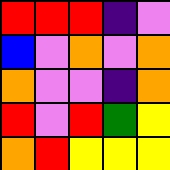[["red", "red", "red", "indigo", "violet"], ["blue", "violet", "orange", "violet", "orange"], ["orange", "violet", "violet", "indigo", "orange"], ["red", "violet", "red", "green", "yellow"], ["orange", "red", "yellow", "yellow", "yellow"]]